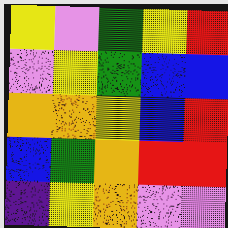[["yellow", "violet", "green", "yellow", "red"], ["violet", "yellow", "green", "blue", "blue"], ["orange", "orange", "yellow", "blue", "red"], ["blue", "green", "orange", "red", "red"], ["indigo", "yellow", "orange", "violet", "violet"]]